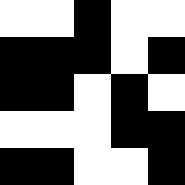[["white", "white", "black", "white", "white"], ["black", "black", "black", "white", "black"], ["black", "black", "white", "black", "white"], ["white", "white", "white", "black", "black"], ["black", "black", "white", "white", "black"]]